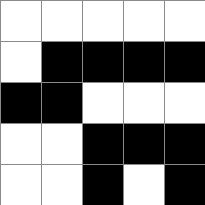[["white", "white", "white", "white", "white"], ["white", "black", "black", "black", "black"], ["black", "black", "white", "white", "white"], ["white", "white", "black", "black", "black"], ["white", "white", "black", "white", "black"]]